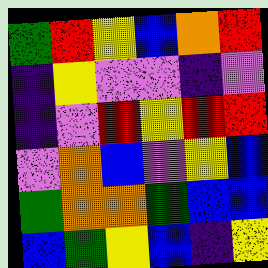[["green", "red", "yellow", "blue", "orange", "red"], ["indigo", "yellow", "violet", "violet", "indigo", "violet"], ["indigo", "violet", "red", "yellow", "red", "red"], ["violet", "orange", "blue", "violet", "yellow", "blue"], ["green", "orange", "orange", "green", "blue", "blue"], ["blue", "green", "yellow", "blue", "indigo", "yellow"]]